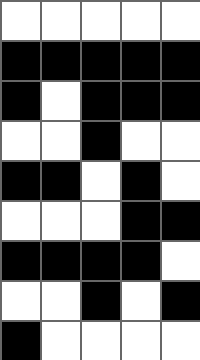[["white", "white", "white", "white", "white"], ["black", "black", "black", "black", "black"], ["black", "white", "black", "black", "black"], ["white", "white", "black", "white", "white"], ["black", "black", "white", "black", "white"], ["white", "white", "white", "black", "black"], ["black", "black", "black", "black", "white"], ["white", "white", "black", "white", "black"], ["black", "white", "white", "white", "white"]]